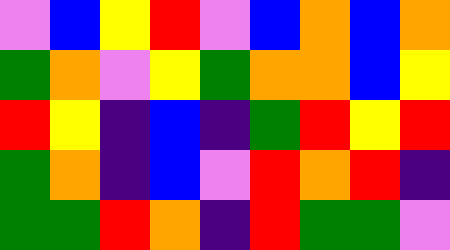[["violet", "blue", "yellow", "red", "violet", "blue", "orange", "blue", "orange"], ["green", "orange", "violet", "yellow", "green", "orange", "orange", "blue", "yellow"], ["red", "yellow", "indigo", "blue", "indigo", "green", "red", "yellow", "red"], ["green", "orange", "indigo", "blue", "violet", "red", "orange", "red", "indigo"], ["green", "green", "red", "orange", "indigo", "red", "green", "green", "violet"]]